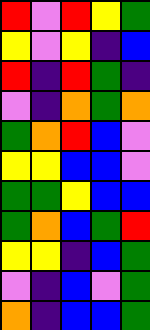[["red", "violet", "red", "yellow", "green"], ["yellow", "violet", "yellow", "indigo", "blue"], ["red", "indigo", "red", "green", "indigo"], ["violet", "indigo", "orange", "green", "orange"], ["green", "orange", "red", "blue", "violet"], ["yellow", "yellow", "blue", "blue", "violet"], ["green", "green", "yellow", "blue", "blue"], ["green", "orange", "blue", "green", "red"], ["yellow", "yellow", "indigo", "blue", "green"], ["violet", "indigo", "blue", "violet", "green"], ["orange", "indigo", "blue", "blue", "green"]]